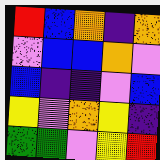[["red", "blue", "orange", "indigo", "orange"], ["violet", "blue", "blue", "orange", "violet"], ["blue", "indigo", "indigo", "violet", "blue"], ["yellow", "violet", "orange", "yellow", "indigo"], ["green", "green", "violet", "yellow", "red"]]